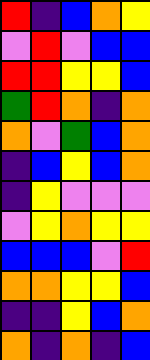[["red", "indigo", "blue", "orange", "yellow"], ["violet", "red", "violet", "blue", "blue"], ["red", "red", "yellow", "yellow", "blue"], ["green", "red", "orange", "indigo", "orange"], ["orange", "violet", "green", "blue", "orange"], ["indigo", "blue", "yellow", "blue", "orange"], ["indigo", "yellow", "violet", "violet", "violet"], ["violet", "yellow", "orange", "yellow", "yellow"], ["blue", "blue", "blue", "violet", "red"], ["orange", "orange", "yellow", "yellow", "blue"], ["indigo", "indigo", "yellow", "blue", "orange"], ["orange", "indigo", "orange", "indigo", "blue"]]